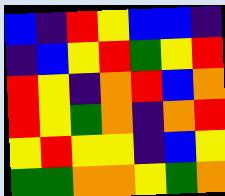[["blue", "indigo", "red", "yellow", "blue", "blue", "indigo"], ["indigo", "blue", "yellow", "red", "green", "yellow", "red"], ["red", "yellow", "indigo", "orange", "red", "blue", "orange"], ["red", "yellow", "green", "orange", "indigo", "orange", "red"], ["yellow", "red", "yellow", "yellow", "indigo", "blue", "yellow"], ["green", "green", "orange", "orange", "yellow", "green", "orange"]]